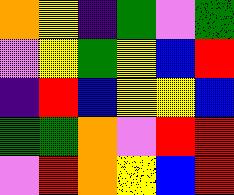[["orange", "yellow", "indigo", "green", "violet", "green"], ["violet", "yellow", "green", "yellow", "blue", "red"], ["indigo", "red", "blue", "yellow", "yellow", "blue"], ["green", "green", "orange", "violet", "red", "red"], ["violet", "red", "orange", "yellow", "blue", "red"]]